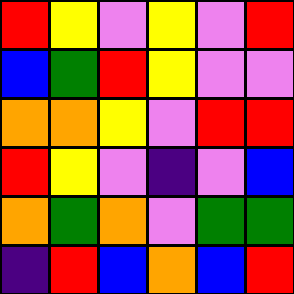[["red", "yellow", "violet", "yellow", "violet", "red"], ["blue", "green", "red", "yellow", "violet", "violet"], ["orange", "orange", "yellow", "violet", "red", "red"], ["red", "yellow", "violet", "indigo", "violet", "blue"], ["orange", "green", "orange", "violet", "green", "green"], ["indigo", "red", "blue", "orange", "blue", "red"]]